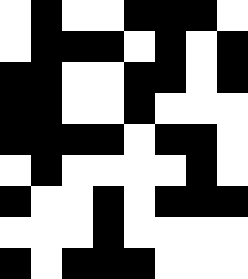[["white", "black", "white", "white", "black", "black", "black", "white"], ["white", "black", "black", "black", "white", "black", "white", "black"], ["black", "black", "white", "white", "black", "black", "white", "black"], ["black", "black", "white", "white", "black", "white", "white", "white"], ["black", "black", "black", "black", "white", "black", "black", "white"], ["white", "black", "white", "white", "white", "white", "black", "white"], ["black", "white", "white", "black", "white", "black", "black", "black"], ["white", "white", "white", "black", "white", "white", "white", "white"], ["black", "white", "black", "black", "black", "white", "white", "white"]]